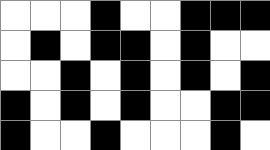[["white", "white", "white", "black", "white", "white", "black", "black", "black"], ["white", "black", "white", "black", "black", "white", "black", "white", "white"], ["white", "white", "black", "white", "black", "white", "black", "white", "black"], ["black", "white", "black", "white", "black", "white", "white", "black", "black"], ["black", "white", "white", "black", "white", "white", "white", "black", "white"]]